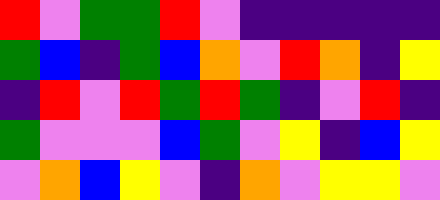[["red", "violet", "green", "green", "red", "violet", "indigo", "indigo", "indigo", "indigo", "indigo"], ["green", "blue", "indigo", "green", "blue", "orange", "violet", "red", "orange", "indigo", "yellow"], ["indigo", "red", "violet", "red", "green", "red", "green", "indigo", "violet", "red", "indigo"], ["green", "violet", "violet", "violet", "blue", "green", "violet", "yellow", "indigo", "blue", "yellow"], ["violet", "orange", "blue", "yellow", "violet", "indigo", "orange", "violet", "yellow", "yellow", "violet"]]